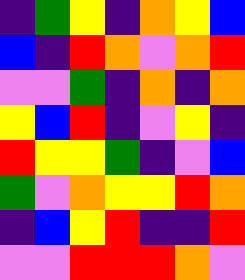[["indigo", "green", "yellow", "indigo", "orange", "yellow", "blue"], ["blue", "indigo", "red", "orange", "violet", "orange", "red"], ["violet", "violet", "green", "indigo", "orange", "indigo", "orange"], ["yellow", "blue", "red", "indigo", "violet", "yellow", "indigo"], ["red", "yellow", "yellow", "green", "indigo", "violet", "blue"], ["green", "violet", "orange", "yellow", "yellow", "red", "orange"], ["indigo", "blue", "yellow", "red", "indigo", "indigo", "red"], ["violet", "violet", "red", "red", "red", "orange", "violet"]]